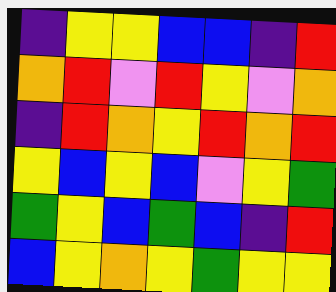[["indigo", "yellow", "yellow", "blue", "blue", "indigo", "red"], ["orange", "red", "violet", "red", "yellow", "violet", "orange"], ["indigo", "red", "orange", "yellow", "red", "orange", "red"], ["yellow", "blue", "yellow", "blue", "violet", "yellow", "green"], ["green", "yellow", "blue", "green", "blue", "indigo", "red"], ["blue", "yellow", "orange", "yellow", "green", "yellow", "yellow"]]